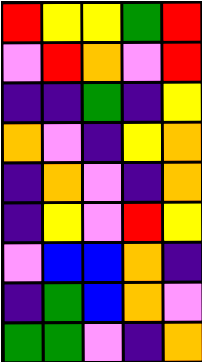[["red", "yellow", "yellow", "green", "red"], ["violet", "red", "orange", "violet", "red"], ["indigo", "indigo", "green", "indigo", "yellow"], ["orange", "violet", "indigo", "yellow", "orange"], ["indigo", "orange", "violet", "indigo", "orange"], ["indigo", "yellow", "violet", "red", "yellow"], ["violet", "blue", "blue", "orange", "indigo"], ["indigo", "green", "blue", "orange", "violet"], ["green", "green", "violet", "indigo", "orange"]]